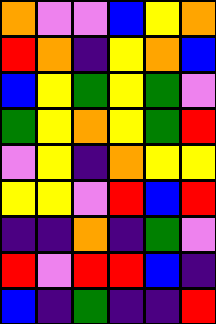[["orange", "violet", "violet", "blue", "yellow", "orange"], ["red", "orange", "indigo", "yellow", "orange", "blue"], ["blue", "yellow", "green", "yellow", "green", "violet"], ["green", "yellow", "orange", "yellow", "green", "red"], ["violet", "yellow", "indigo", "orange", "yellow", "yellow"], ["yellow", "yellow", "violet", "red", "blue", "red"], ["indigo", "indigo", "orange", "indigo", "green", "violet"], ["red", "violet", "red", "red", "blue", "indigo"], ["blue", "indigo", "green", "indigo", "indigo", "red"]]